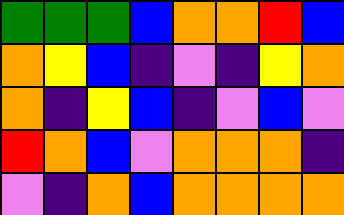[["green", "green", "green", "blue", "orange", "orange", "red", "blue"], ["orange", "yellow", "blue", "indigo", "violet", "indigo", "yellow", "orange"], ["orange", "indigo", "yellow", "blue", "indigo", "violet", "blue", "violet"], ["red", "orange", "blue", "violet", "orange", "orange", "orange", "indigo"], ["violet", "indigo", "orange", "blue", "orange", "orange", "orange", "orange"]]